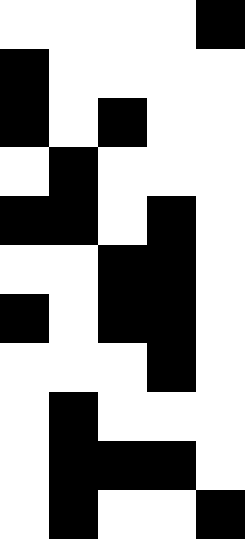[["white", "white", "white", "white", "black"], ["black", "white", "white", "white", "white"], ["black", "white", "black", "white", "white"], ["white", "black", "white", "white", "white"], ["black", "black", "white", "black", "white"], ["white", "white", "black", "black", "white"], ["black", "white", "black", "black", "white"], ["white", "white", "white", "black", "white"], ["white", "black", "white", "white", "white"], ["white", "black", "black", "black", "white"], ["white", "black", "white", "white", "black"]]